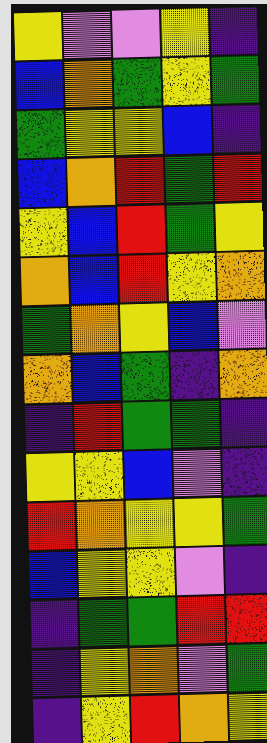[["yellow", "violet", "violet", "yellow", "indigo"], ["blue", "orange", "green", "yellow", "green"], ["green", "yellow", "yellow", "blue", "indigo"], ["blue", "orange", "red", "green", "red"], ["yellow", "blue", "red", "green", "yellow"], ["orange", "blue", "red", "yellow", "orange"], ["green", "orange", "yellow", "blue", "violet"], ["orange", "blue", "green", "indigo", "orange"], ["indigo", "red", "green", "green", "indigo"], ["yellow", "yellow", "blue", "violet", "indigo"], ["red", "orange", "yellow", "yellow", "green"], ["blue", "yellow", "yellow", "violet", "indigo"], ["indigo", "green", "green", "red", "red"], ["indigo", "yellow", "orange", "violet", "green"], ["indigo", "yellow", "red", "orange", "yellow"]]